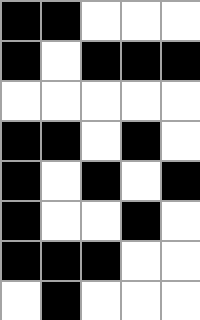[["black", "black", "white", "white", "white"], ["black", "white", "black", "black", "black"], ["white", "white", "white", "white", "white"], ["black", "black", "white", "black", "white"], ["black", "white", "black", "white", "black"], ["black", "white", "white", "black", "white"], ["black", "black", "black", "white", "white"], ["white", "black", "white", "white", "white"]]